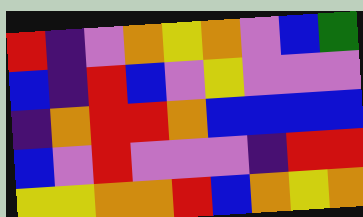[["red", "indigo", "violet", "orange", "yellow", "orange", "violet", "blue", "green"], ["blue", "indigo", "red", "blue", "violet", "yellow", "violet", "violet", "violet"], ["indigo", "orange", "red", "red", "orange", "blue", "blue", "blue", "blue"], ["blue", "violet", "red", "violet", "violet", "violet", "indigo", "red", "red"], ["yellow", "yellow", "orange", "orange", "red", "blue", "orange", "yellow", "orange"]]